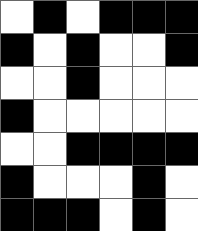[["white", "black", "white", "black", "black", "black"], ["black", "white", "black", "white", "white", "black"], ["white", "white", "black", "white", "white", "white"], ["black", "white", "white", "white", "white", "white"], ["white", "white", "black", "black", "black", "black"], ["black", "white", "white", "white", "black", "white"], ["black", "black", "black", "white", "black", "white"]]